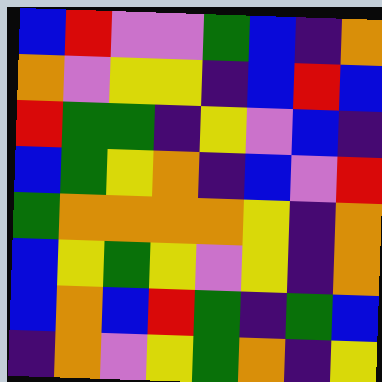[["blue", "red", "violet", "violet", "green", "blue", "indigo", "orange"], ["orange", "violet", "yellow", "yellow", "indigo", "blue", "red", "blue"], ["red", "green", "green", "indigo", "yellow", "violet", "blue", "indigo"], ["blue", "green", "yellow", "orange", "indigo", "blue", "violet", "red"], ["green", "orange", "orange", "orange", "orange", "yellow", "indigo", "orange"], ["blue", "yellow", "green", "yellow", "violet", "yellow", "indigo", "orange"], ["blue", "orange", "blue", "red", "green", "indigo", "green", "blue"], ["indigo", "orange", "violet", "yellow", "green", "orange", "indigo", "yellow"]]